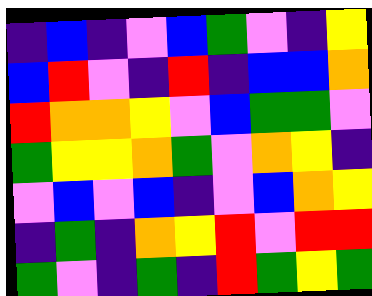[["indigo", "blue", "indigo", "violet", "blue", "green", "violet", "indigo", "yellow"], ["blue", "red", "violet", "indigo", "red", "indigo", "blue", "blue", "orange"], ["red", "orange", "orange", "yellow", "violet", "blue", "green", "green", "violet"], ["green", "yellow", "yellow", "orange", "green", "violet", "orange", "yellow", "indigo"], ["violet", "blue", "violet", "blue", "indigo", "violet", "blue", "orange", "yellow"], ["indigo", "green", "indigo", "orange", "yellow", "red", "violet", "red", "red"], ["green", "violet", "indigo", "green", "indigo", "red", "green", "yellow", "green"]]